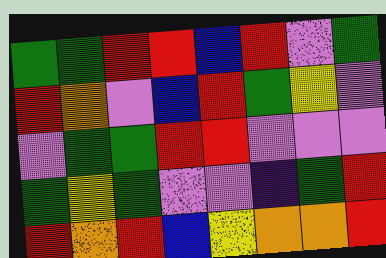[["green", "green", "red", "red", "blue", "red", "violet", "green"], ["red", "orange", "violet", "blue", "red", "green", "yellow", "violet"], ["violet", "green", "green", "red", "red", "violet", "violet", "violet"], ["green", "yellow", "green", "violet", "violet", "indigo", "green", "red"], ["red", "orange", "red", "blue", "yellow", "orange", "orange", "red"]]